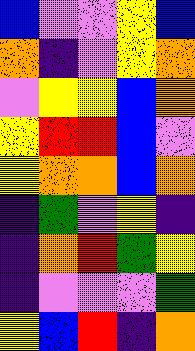[["blue", "violet", "violet", "yellow", "blue"], ["orange", "indigo", "violet", "yellow", "orange"], ["violet", "yellow", "yellow", "blue", "orange"], ["yellow", "red", "red", "blue", "violet"], ["yellow", "orange", "orange", "blue", "orange"], ["indigo", "green", "violet", "yellow", "indigo"], ["indigo", "orange", "red", "green", "yellow"], ["indigo", "violet", "violet", "violet", "green"], ["yellow", "blue", "red", "indigo", "orange"]]